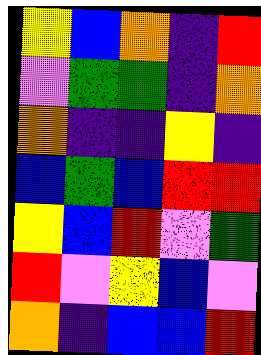[["yellow", "blue", "orange", "indigo", "red"], ["violet", "green", "green", "indigo", "orange"], ["orange", "indigo", "indigo", "yellow", "indigo"], ["blue", "green", "blue", "red", "red"], ["yellow", "blue", "red", "violet", "green"], ["red", "violet", "yellow", "blue", "violet"], ["orange", "indigo", "blue", "blue", "red"]]